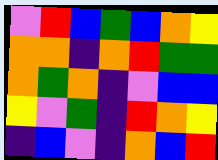[["violet", "red", "blue", "green", "blue", "orange", "yellow"], ["orange", "orange", "indigo", "orange", "red", "green", "green"], ["orange", "green", "orange", "indigo", "violet", "blue", "blue"], ["yellow", "violet", "green", "indigo", "red", "orange", "yellow"], ["indigo", "blue", "violet", "indigo", "orange", "blue", "red"]]